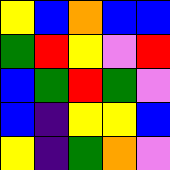[["yellow", "blue", "orange", "blue", "blue"], ["green", "red", "yellow", "violet", "red"], ["blue", "green", "red", "green", "violet"], ["blue", "indigo", "yellow", "yellow", "blue"], ["yellow", "indigo", "green", "orange", "violet"]]